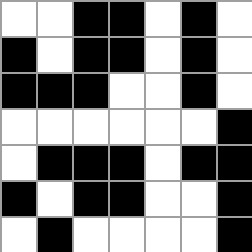[["white", "white", "black", "black", "white", "black", "white"], ["black", "white", "black", "black", "white", "black", "white"], ["black", "black", "black", "white", "white", "black", "white"], ["white", "white", "white", "white", "white", "white", "black"], ["white", "black", "black", "black", "white", "black", "black"], ["black", "white", "black", "black", "white", "white", "black"], ["white", "black", "white", "white", "white", "white", "black"]]